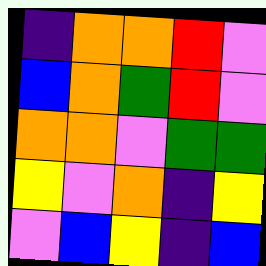[["indigo", "orange", "orange", "red", "violet"], ["blue", "orange", "green", "red", "violet"], ["orange", "orange", "violet", "green", "green"], ["yellow", "violet", "orange", "indigo", "yellow"], ["violet", "blue", "yellow", "indigo", "blue"]]